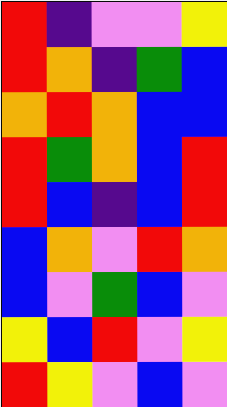[["red", "indigo", "violet", "violet", "yellow"], ["red", "orange", "indigo", "green", "blue"], ["orange", "red", "orange", "blue", "blue"], ["red", "green", "orange", "blue", "red"], ["red", "blue", "indigo", "blue", "red"], ["blue", "orange", "violet", "red", "orange"], ["blue", "violet", "green", "blue", "violet"], ["yellow", "blue", "red", "violet", "yellow"], ["red", "yellow", "violet", "blue", "violet"]]